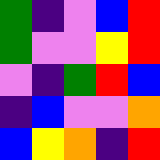[["green", "indigo", "violet", "blue", "red"], ["green", "violet", "violet", "yellow", "red"], ["violet", "indigo", "green", "red", "blue"], ["indigo", "blue", "violet", "violet", "orange"], ["blue", "yellow", "orange", "indigo", "red"]]